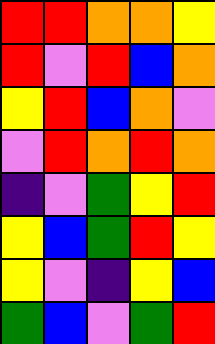[["red", "red", "orange", "orange", "yellow"], ["red", "violet", "red", "blue", "orange"], ["yellow", "red", "blue", "orange", "violet"], ["violet", "red", "orange", "red", "orange"], ["indigo", "violet", "green", "yellow", "red"], ["yellow", "blue", "green", "red", "yellow"], ["yellow", "violet", "indigo", "yellow", "blue"], ["green", "blue", "violet", "green", "red"]]